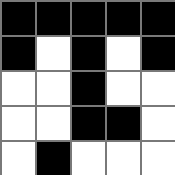[["black", "black", "black", "black", "black"], ["black", "white", "black", "white", "black"], ["white", "white", "black", "white", "white"], ["white", "white", "black", "black", "white"], ["white", "black", "white", "white", "white"]]